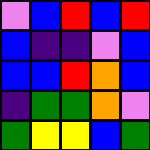[["violet", "blue", "red", "blue", "red"], ["blue", "indigo", "indigo", "violet", "blue"], ["blue", "blue", "red", "orange", "blue"], ["indigo", "green", "green", "orange", "violet"], ["green", "yellow", "yellow", "blue", "green"]]